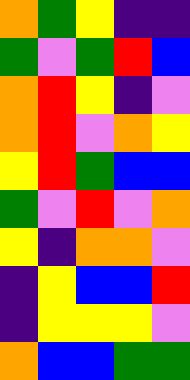[["orange", "green", "yellow", "indigo", "indigo"], ["green", "violet", "green", "red", "blue"], ["orange", "red", "yellow", "indigo", "violet"], ["orange", "red", "violet", "orange", "yellow"], ["yellow", "red", "green", "blue", "blue"], ["green", "violet", "red", "violet", "orange"], ["yellow", "indigo", "orange", "orange", "violet"], ["indigo", "yellow", "blue", "blue", "red"], ["indigo", "yellow", "yellow", "yellow", "violet"], ["orange", "blue", "blue", "green", "green"]]